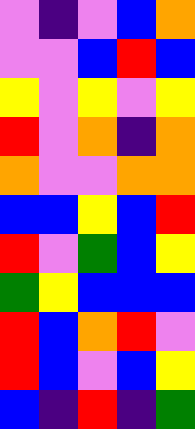[["violet", "indigo", "violet", "blue", "orange"], ["violet", "violet", "blue", "red", "blue"], ["yellow", "violet", "yellow", "violet", "yellow"], ["red", "violet", "orange", "indigo", "orange"], ["orange", "violet", "violet", "orange", "orange"], ["blue", "blue", "yellow", "blue", "red"], ["red", "violet", "green", "blue", "yellow"], ["green", "yellow", "blue", "blue", "blue"], ["red", "blue", "orange", "red", "violet"], ["red", "blue", "violet", "blue", "yellow"], ["blue", "indigo", "red", "indigo", "green"]]